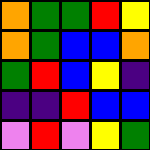[["orange", "green", "green", "red", "yellow"], ["orange", "green", "blue", "blue", "orange"], ["green", "red", "blue", "yellow", "indigo"], ["indigo", "indigo", "red", "blue", "blue"], ["violet", "red", "violet", "yellow", "green"]]